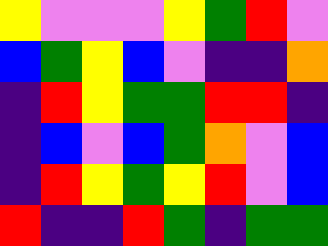[["yellow", "violet", "violet", "violet", "yellow", "green", "red", "violet"], ["blue", "green", "yellow", "blue", "violet", "indigo", "indigo", "orange"], ["indigo", "red", "yellow", "green", "green", "red", "red", "indigo"], ["indigo", "blue", "violet", "blue", "green", "orange", "violet", "blue"], ["indigo", "red", "yellow", "green", "yellow", "red", "violet", "blue"], ["red", "indigo", "indigo", "red", "green", "indigo", "green", "green"]]